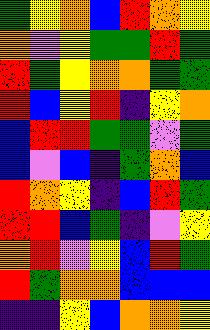[["green", "yellow", "orange", "blue", "red", "orange", "yellow"], ["orange", "violet", "yellow", "green", "green", "red", "green"], ["red", "green", "yellow", "orange", "orange", "green", "green"], ["red", "blue", "yellow", "red", "indigo", "yellow", "orange"], ["blue", "red", "red", "green", "green", "violet", "green"], ["blue", "violet", "blue", "indigo", "green", "orange", "blue"], ["red", "orange", "yellow", "indigo", "blue", "red", "green"], ["red", "red", "blue", "green", "indigo", "violet", "yellow"], ["orange", "red", "violet", "yellow", "blue", "red", "green"], ["red", "green", "orange", "orange", "blue", "blue", "blue"], ["indigo", "indigo", "yellow", "blue", "orange", "orange", "yellow"]]